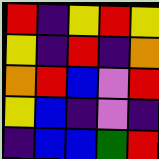[["red", "indigo", "yellow", "red", "yellow"], ["yellow", "indigo", "red", "indigo", "orange"], ["orange", "red", "blue", "violet", "red"], ["yellow", "blue", "indigo", "violet", "indigo"], ["indigo", "blue", "blue", "green", "red"]]